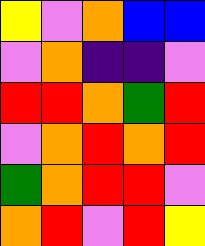[["yellow", "violet", "orange", "blue", "blue"], ["violet", "orange", "indigo", "indigo", "violet"], ["red", "red", "orange", "green", "red"], ["violet", "orange", "red", "orange", "red"], ["green", "orange", "red", "red", "violet"], ["orange", "red", "violet", "red", "yellow"]]